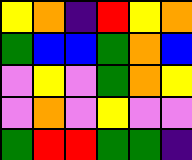[["yellow", "orange", "indigo", "red", "yellow", "orange"], ["green", "blue", "blue", "green", "orange", "blue"], ["violet", "yellow", "violet", "green", "orange", "yellow"], ["violet", "orange", "violet", "yellow", "violet", "violet"], ["green", "red", "red", "green", "green", "indigo"]]